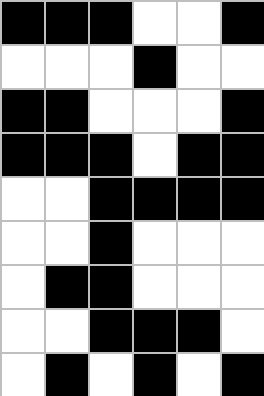[["black", "black", "black", "white", "white", "black"], ["white", "white", "white", "black", "white", "white"], ["black", "black", "white", "white", "white", "black"], ["black", "black", "black", "white", "black", "black"], ["white", "white", "black", "black", "black", "black"], ["white", "white", "black", "white", "white", "white"], ["white", "black", "black", "white", "white", "white"], ["white", "white", "black", "black", "black", "white"], ["white", "black", "white", "black", "white", "black"]]